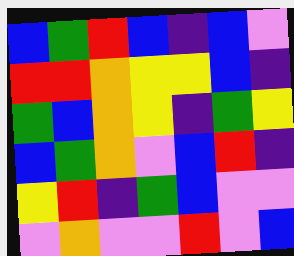[["blue", "green", "red", "blue", "indigo", "blue", "violet"], ["red", "red", "orange", "yellow", "yellow", "blue", "indigo"], ["green", "blue", "orange", "yellow", "indigo", "green", "yellow"], ["blue", "green", "orange", "violet", "blue", "red", "indigo"], ["yellow", "red", "indigo", "green", "blue", "violet", "violet"], ["violet", "orange", "violet", "violet", "red", "violet", "blue"]]